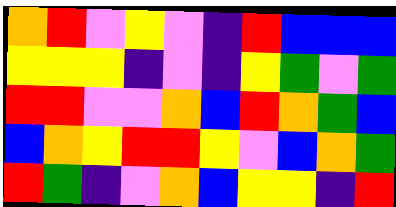[["orange", "red", "violet", "yellow", "violet", "indigo", "red", "blue", "blue", "blue"], ["yellow", "yellow", "yellow", "indigo", "violet", "indigo", "yellow", "green", "violet", "green"], ["red", "red", "violet", "violet", "orange", "blue", "red", "orange", "green", "blue"], ["blue", "orange", "yellow", "red", "red", "yellow", "violet", "blue", "orange", "green"], ["red", "green", "indigo", "violet", "orange", "blue", "yellow", "yellow", "indigo", "red"]]